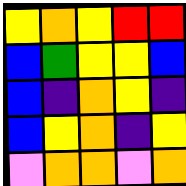[["yellow", "orange", "yellow", "red", "red"], ["blue", "green", "yellow", "yellow", "blue"], ["blue", "indigo", "orange", "yellow", "indigo"], ["blue", "yellow", "orange", "indigo", "yellow"], ["violet", "orange", "orange", "violet", "orange"]]